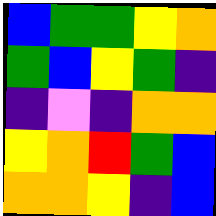[["blue", "green", "green", "yellow", "orange"], ["green", "blue", "yellow", "green", "indigo"], ["indigo", "violet", "indigo", "orange", "orange"], ["yellow", "orange", "red", "green", "blue"], ["orange", "orange", "yellow", "indigo", "blue"]]